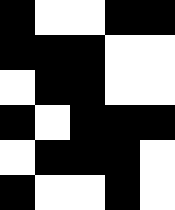[["black", "white", "white", "black", "black"], ["black", "black", "black", "white", "white"], ["white", "black", "black", "white", "white"], ["black", "white", "black", "black", "black"], ["white", "black", "black", "black", "white"], ["black", "white", "white", "black", "white"]]